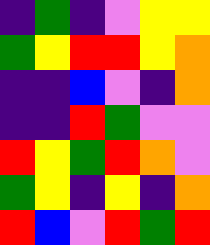[["indigo", "green", "indigo", "violet", "yellow", "yellow"], ["green", "yellow", "red", "red", "yellow", "orange"], ["indigo", "indigo", "blue", "violet", "indigo", "orange"], ["indigo", "indigo", "red", "green", "violet", "violet"], ["red", "yellow", "green", "red", "orange", "violet"], ["green", "yellow", "indigo", "yellow", "indigo", "orange"], ["red", "blue", "violet", "red", "green", "red"]]